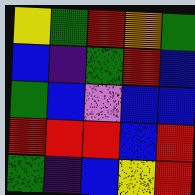[["yellow", "green", "red", "orange", "green"], ["blue", "indigo", "green", "red", "blue"], ["green", "blue", "violet", "blue", "blue"], ["red", "red", "red", "blue", "red"], ["green", "indigo", "blue", "yellow", "red"]]